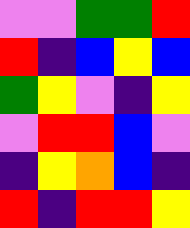[["violet", "violet", "green", "green", "red"], ["red", "indigo", "blue", "yellow", "blue"], ["green", "yellow", "violet", "indigo", "yellow"], ["violet", "red", "red", "blue", "violet"], ["indigo", "yellow", "orange", "blue", "indigo"], ["red", "indigo", "red", "red", "yellow"]]